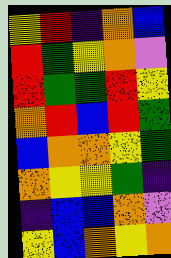[["yellow", "red", "indigo", "orange", "blue"], ["red", "green", "yellow", "orange", "violet"], ["red", "green", "green", "red", "yellow"], ["orange", "red", "blue", "red", "green"], ["blue", "orange", "orange", "yellow", "green"], ["orange", "yellow", "yellow", "green", "indigo"], ["indigo", "blue", "blue", "orange", "violet"], ["yellow", "blue", "orange", "yellow", "orange"]]